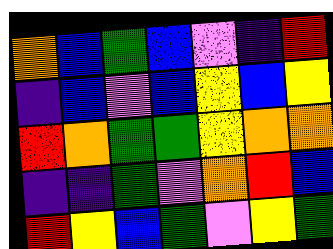[["orange", "blue", "green", "blue", "violet", "indigo", "red"], ["indigo", "blue", "violet", "blue", "yellow", "blue", "yellow"], ["red", "orange", "green", "green", "yellow", "orange", "orange"], ["indigo", "indigo", "green", "violet", "orange", "red", "blue"], ["red", "yellow", "blue", "green", "violet", "yellow", "green"]]